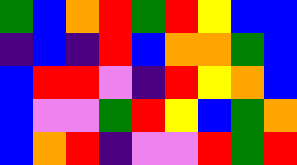[["green", "blue", "orange", "red", "green", "red", "yellow", "blue", "blue"], ["indigo", "blue", "indigo", "red", "blue", "orange", "orange", "green", "blue"], ["blue", "red", "red", "violet", "indigo", "red", "yellow", "orange", "blue"], ["blue", "violet", "violet", "green", "red", "yellow", "blue", "green", "orange"], ["blue", "orange", "red", "indigo", "violet", "violet", "red", "green", "red"]]